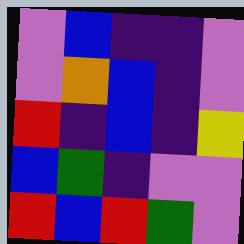[["violet", "blue", "indigo", "indigo", "violet"], ["violet", "orange", "blue", "indigo", "violet"], ["red", "indigo", "blue", "indigo", "yellow"], ["blue", "green", "indigo", "violet", "violet"], ["red", "blue", "red", "green", "violet"]]